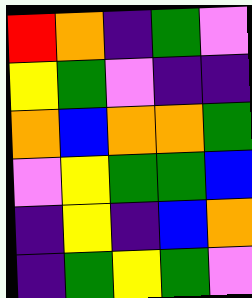[["red", "orange", "indigo", "green", "violet"], ["yellow", "green", "violet", "indigo", "indigo"], ["orange", "blue", "orange", "orange", "green"], ["violet", "yellow", "green", "green", "blue"], ["indigo", "yellow", "indigo", "blue", "orange"], ["indigo", "green", "yellow", "green", "violet"]]